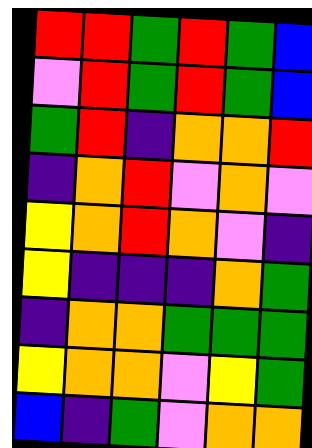[["red", "red", "green", "red", "green", "blue"], ["violet", "red", "green", "red", "green", "blue"], ["green", "red", "indigo", "orange", "orange", "red"], ["indigo", "orange", "red", "violet", "orange", "violet"], ["yellow", "orange", "red", "orange", "violet", "indigo"], ["yellow", "indigo", "indigo", "indigo", "orange", "green"], ["indigo", "orange", "orange", "green", "green", "green"], ["yellow", "orange", "orange", "violet", "yellow", "green"], ["blue", "indigo", "green", "violet", "orange", "orange"]]